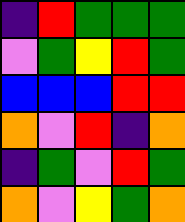[["indigo", "red", "green", "green", "green"], ["violet", "green", "yellow", "red", "green"], ["blue", "blue", "blue", "red", "red"], ["orange", "violet", "red", "indigo", "orange"], ["indigo", "green", "violet", "red", "green"], ["orange", "violet", "yellow", "green", "orange"]]